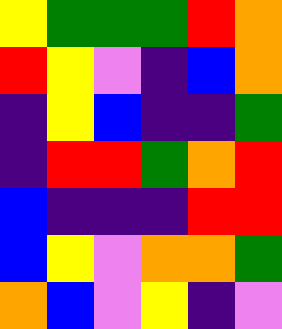[["yellow", "green", "green", "green", "red", "orange"], ["red", "yellow", "violet", "indigo", "blue", "orange"], ["indigo", "yellow", "blue", "indigo", "indigo", "green"], ["indigo", "red", "red", "green", "orange", "red"], ["blue", "indigo", "indigo", "indigo", "red", "red"], ["blue", "yellow", "violet", "orange", "orange", "green"], ["orange", "blue", "violet", "yellow", "indigo", "violet"]]